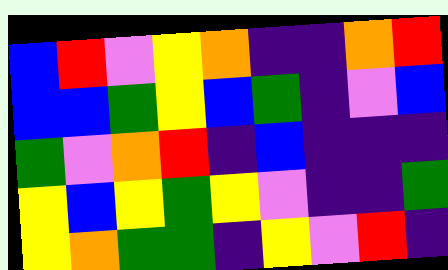[["blue", "red", "violet", "yellow", "orange", "indigo", "indigo", "orange", "red"], ["blue", "blue", "green", "yellow", "blue", "green", "indigo", "violet", "blue"], ["green", "violet", "orange", "red", "indigo", "blue", "indigo", "indigo", "indigo"], ["yellow", "blue", "yellow", "green", "yellow", "violet", "indigo", "indigo", "green"], ["yellow", "orange", "green", "green", "indigo", "yellow", "violet", "red", "indigo"]]